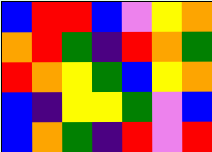[["blue", "red", "red", "blue", "violet", "yellow", "orange"], ["orange", "red", "green", "indigo", "red", "orange", "green"], ["red", "orange", "yellow", "green", "blue", "yellow", "orange"], ["blue", "indigo", "yellow", "yellow", "green", "violet", "blue"], ["blue", "orange", "green", "indigo", "red", "violet", "red"]]